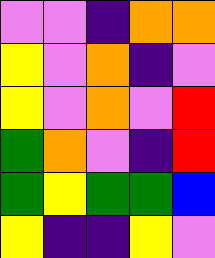[["violet", "violet", "indigo", "orange", "orange"], ["yellow", "violet", "orange", "indigo", "violet"], ["yellow", "violet", "orange", "violet", "red"], ["green", "orange", "violet", "indigo", "red"], ["green", "yellow", "green", "green", "blue"], ["yellow", "indigo", "indigo", "yellow", "violet"]]